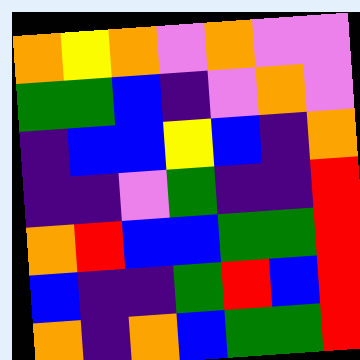[["orange", "yellow", "orange", "violet", "orange", "violet", "violet"], ["green", "green", "blue", "indigo", "violet", "orange", "violet"], ["indigo", "blue", "blue", "yellow", "blue", "indigo", "orange"], ["indigo", "indigo", "violet", "green", "indigo", "indigo", "red"], ["orange", "red", "blue", "blue", "green", "green", "red"], ["blue", "indigo", "indigo", "green", "red", "blue", "red"], ["orange", "indigo", "orange", "blue", "green", "green", "red"]]